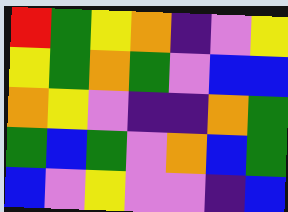[["red", "green", "yellow", "orange", "indigo", "violet", "yellow"], ["yellow", "green", "orange", "green", "violet", "blue", "blue"], ["orange", "yellow", "violet", "indigo", "indigo", "orange", "green"], ["green", "blue", "green", "violet", "orange", "blue", "green"], ["blue", "violet", "yellow", "violet", "violet", "indigo", "blue"]]